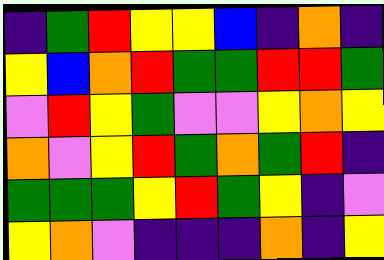[["indigo", "green", "red", "yellow", "yellow", "blue", "indigo", "orange", "indigo"], ["yellow", "blue", "orange", "red", "green", "green", "red", "red", "green"], ["violet", "red", "yellow", "green", "violet", "violet", "yellow", "orange", "yellow"], ["orange", "violet", "yellow", "red", "green", "orange", "green", "red", "indigo"], ["green", "green", "green", "yellow", "red", "green", "yellow", "indigo", "violet"], ["yellow", "orange", "violet", "indigo", "indigo", "indigo", "orange", "indigo", "yellow"]]